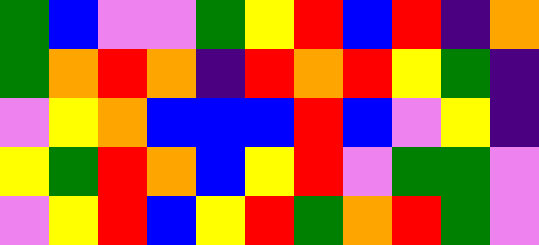[["green", "blue", "violet", "violet", "green", "yellow", "red", "blue", "red", "indigo", "orange"], ["green", "orange", "red", "orange", "indigo", "red", "orange", "red", "yellow", "green", "indigo"], ["violet", "yellow", "orange", "blue", "blue", "blue", "red", "blue", "violet", "yellow", "indigo"], ["yellow", "green", "red", "orange", "blue", "yellow", "red", "violet", "green", "green", "violet"], ["violet", "yellow", "red", "blue", "yellow", "red", "green", "orange", "red", "green", "violet"]]